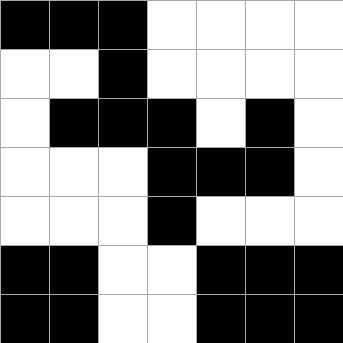[["black", "black", "black", "white", "white", "white", "white"], ["white", "white", "black", "white", "white", "white", "white"], ["white", "black", "black", "black", "white", "black", "white"], ["white", "white", "white", "black", "black", "black", "white"], ["white", "white", "white", "black", "white", "white", "white"], ["black", "black", "white", "white", "black", "black", "black"], ["black", "black", "white", "white", "black", "black", "black"]]